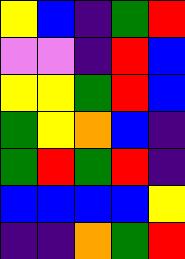[["yellow", "blue", "indigo", "green", "red"], ["violet", "violet", "indigo", "red", "blue"], ["yellow", "yellow", "green", "red", "blue"], ["green", "yellow", "orange", "blue", "indigo"], ["green", "red", "green", "red", "indigo"], ["blue", "blue", "blue", "blue", "yellow"], ["indigo", "indigo", "orange", "green", "red"]]